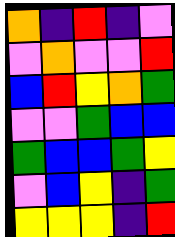[["orange", "indigo", "red", "indigo", "violet"], ["violet", "orange", "violet", "violet", "red"], ["blue", "red", "yellow", "orange", "green"], ["violet", "violet", "green", "blue", "blue"], ["green", "blue", "blue", "green", "yellow"], ["violet", "blue", "yellow", "indigo", "green"], ["yellow", "yellow", "yellow", "indigo", "red"]]